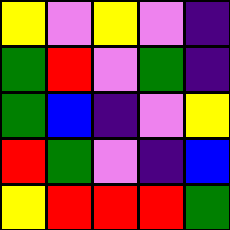[["yellow", "violet", "yellow", "violet", "indigo"], ["green", "red", "violet", "green", "indigo"], ["green", "blue", "indigo", "violet", "yellow"], ["red", "green", "violet", "indigo", "blue"], ["yellow", "red", "red", "red", "green"]]